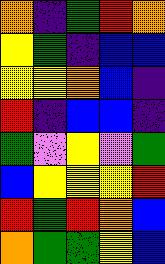[["orange", "indigo", "green", "red", "orange"], ["yellow", "green", "indigo", "blue", "blue"], ["yellow", "yellow", "orange", "blue", "indigo"], ["red", "indigo", "blue", "blue", "indigo"], ["green", "violet", "yellow", "violet", "green"], ["blue", "yellow", "yellow", "yellow", "red"], ["red", "green", "red", "orange", "blue"], ["orange", "green", "green", "yellow", "blue"]]